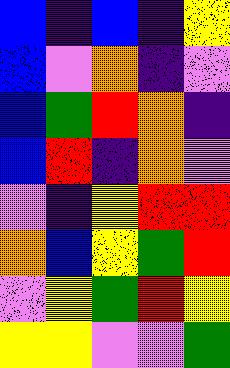[["blue", "indigo", "blue", "indigo", "yellow"], ["blue", "violet", "orange", "indigo", "violet"], ["blue", "green", "red", "orange", "indigo"], ["blue", "red", "indigo", "orange", "violet"], ["violet", "indigo", "yellow", "red", "red"], ["orange", "blue", "yellow", "green", "red"], ["violet", "yellow", "green", "red", "yellow"], ["yellow", "yellow", "violet", "violet", "green"]]